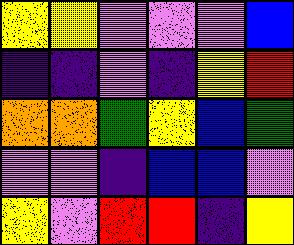[["yellow", "yellow", "violet", "violet", "violet", "blue"], ["indigo", "indigo", "violet", "indigo", "yellow", "red"], ["orange", "orange", "green", "yellow", "blue", "green"], ["violet", "violet", "indigo", "blue", "blue", "violet"], ["yellow", "violet", "red", "red", "indigo", "yellow"]]